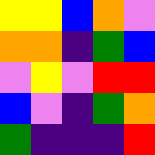[["yellow", "yellow", "blue", "orange", "violet"], ["orange", "orange", "indigo", "green", "blue"], ["violet", "yellow", "violet", "red", "red"], ["blue", "violet", "indigo", "green", "orange"], ["green", "indigo", "indigo", "indigo", "red"]]